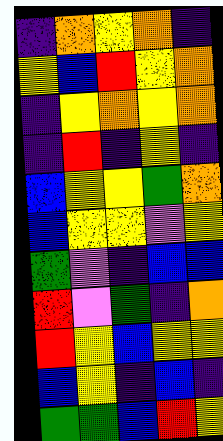[["indigo", "orange", "yellow", "orange", "indigo"], ["yellow", "blue", "red", "yellow", "orange"], ["indigo", "yellow", "orange", "yellow", "orange"], ["indigo", "red", "indigo", "yellow", "indigo"], ["blue", "yellow", "yellow", "green", "orange"], ["blue", "yellow", "yellow", "violet", "yellow"], ["green", "violet", "indigo", "blue", "blue"], ["red", "violet", "green", "indigo", "orange"], ["red", "yellow", "blue", "yellow", "yellow"], ["blue", "yellow", "indigo", "blue", "indigo"], ["green", "green", "blue", "red", "yellow"]]